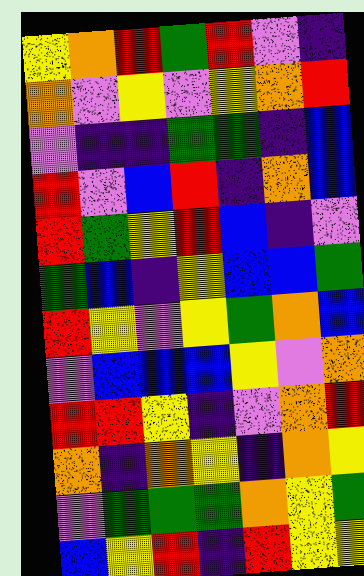[["yellow", "orange", "red", "green", "red", "violet", "indigo"], ["orange", "violet", "yellow", "violet", "yellow", "orange", "red"], ["violet", "indigo", "indigo", "green", "green", "indigo", "blue"], ["red", "violet", "blue", "red", "indigo", "orange", "blue"], ["red", "green", "yellow", "red", "blue", "indigo", "violet"], ["green", "blue", "indigo", "yellow", "blue", "blue", "green"], ["red", "yellow", "violet", "yellow", "green", "orange", "blue"], ["violet", "blue", "blue", "blue", "yellow", "violet", "orange"], ["red", "red", "yellow", "indigo", "violet", "orange", "red"], ["orange", "indigo", "orange", "yellow", "indigo", "orange", "yellow"], ["violet", "green", "green", "green", "orange", "yellow", "green"], ["blue", "yellow", "red", "indigo", "red", "yellow", "yellow"]]